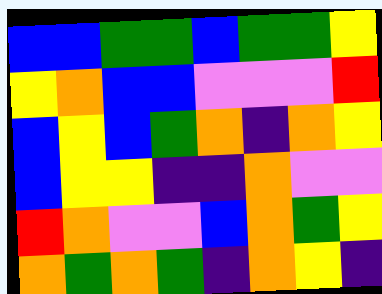[["blue", "blue", "green", "green", "blue", "green", "green", "yellow"], ["yellow", "orange", "blue", "blue", "violet", "violet", "violet", "red"], ["blue", "yellow", "blue", "green", "orange", "indigo", "orange", "yellow"], ["blue", "yellow", "yellow", "indigo", "indigo", "orange", "violet", "violet"], ["red", "orange", "violet", "violet", "blue", "orange", "green", "yellow"], ["orange", "green", "orange", "green", "indigo", "orange", "yellow", "indigo"]]